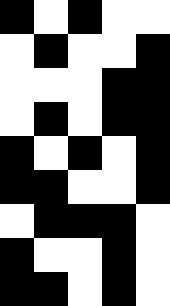[["black", "white", "black", "white", "white"], ["white", "black", "white", "white", "black"], ["white", "white", "white", "black", "black"], ["white", "black", "white", "black", "black"], ["black", "white", "black", "white", "black"], ["black", "black", "white", "white", "black"], ["white", "black", "black", "black", "white"], ["black", "white", "white", "black", "white"], ["black", "black", "white", "black", "white"]]